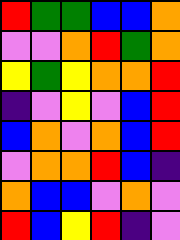[["red", "green", "green", "blue", "blue", "orange"], ["violet", "violet", "orange", "red", "green", "orange"], ["yellow", "green", "yellow", "orange", "orange", "red"], ["indigo", "violet", "yellow", "violet", "blue", "red"], ["blue", "orange", "violet", "orange", "blue", "red"], ["violet", "orange", "orange", "red", "blue", "indigo"], ["orange", "blue", "blue", "violet", "orange", "violet"], ["red", "blue", "yellow", "red", "indigo", "violet"]]